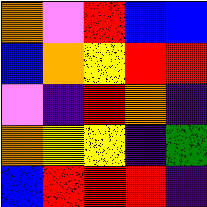[["orange", "violet", "red", "blue", "blue"], ["blue", "orange", "yellow", "red", "red"], ["violet", "indigo", "red", "orange", "indigo"], ["orange", "yellow", "yellow", "indigo", "green"], ["blue", "red", "red", "red", "indigo"]]